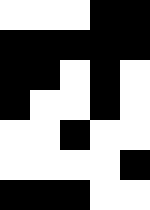[["white", "white", "white", "black", "black"], ["black", "black", "black", "black", "black"], ["black", "black", "white", "black", "white"], ["black", "white", "white", "black", "white"], ["white", "white", "black", "white", "white"], ["white", "white", "white", "white", "black"], ["black", "black", "black", "white", "white"]]